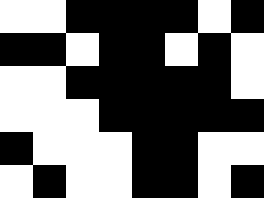[["white", "white", "black", "black", "black", "black", "white", "black"], ["black", "black", "white", "black", "black", "white", "black", "white"], ["white", "white", "black", "black", "black", "black", "black", "white"], ["white", "white", "white", "black", "black", "black", "black", "black"], ["black", "white", "white", "white", "black", "black", "white", "white"], ["white", "black", "white", "white", "black", "black", "white", "black"]]